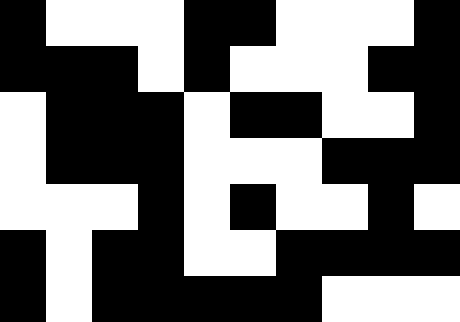[["black", "white", "white", "white", "black", "black", "white", "white", "white", "black"], ["black", "black", "black", "white", "black", "white", "white", "white", "black", "black"], ["white", "black", "black", "black", "white", "black", "black", "white", "white", "black"], ["white", "black", "black", "black", "white", "white", "white", "black", "black", "black"], ["white", "white", "white", "black", "white", "black", "white", "white", "black", "white"], ["black", "white", "black", "black", "white", "white", "black", "black", "black", "black"], ["black", "white", "black", "black", "black", "black", "black", "white", "white", "white"]]